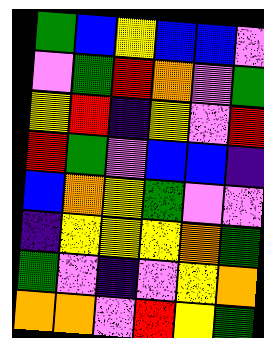[["green", "blue", "yellow", "blue", "blue", "violet"], ["violet", "green", "red", "orange", "violet", "green"], ["yellow", "red", "indigo", "yellow", "violet", "red"], ["red", "green", "violet", "blue", "blue", "indigo"], ["blue", "orange", "yellow", "green", "violet", "violet"], ["indigo", "yellow", "yellow", "yellow", "orange", "green"], ["green", "violet", "indigo", "violet", "yellow", "orange"], ["orange", "orange", "violet", "red", "yellow", "green"]]